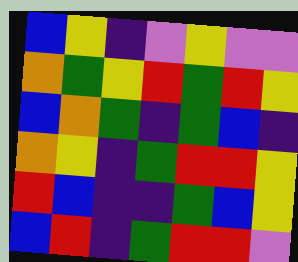[["blue", "yellow", "indigo", "violet", "yellow", "violet", "violet"], ["orange", "green", "yellow", "red", "green", "red", "yellow"], ["blue", "orange", "green", "indigo", "green", "blue", "indigo"], ["orange", "yellow", "indigo", "green", "red", "red", "yellow"], ["red", "blue", "indigo", "indigo", "green", "blue", "yellow"], ["blue", "red", "indigo", "green", "red", "red", "violet"]]